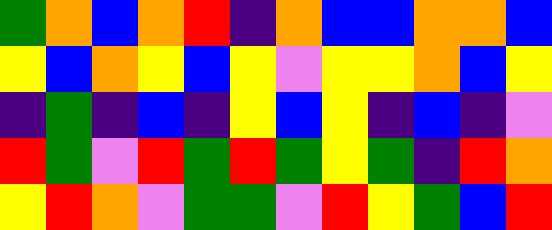[["green", "orange", "blue", "orange", "red", "indigo", "orange", "blue", "blue", "orange", "orange", "blue"], ["yellow", "blue", "orange", "yellow", "blue", "yellow", "violet", "yellow", "yellow", "orange", "blue", "yellow"], ["indigo", "green", "indigo", "blue", "indigo", "yellow", "blue", "yellow", "indigo", "blue", "indigo", "violet"], ["red", "green", "violet", "red", "green", "red", "green", "yellow", "green", "indigo", "red", "orange"], ["yellow", "red", "orange", "violet", "green", "green", "violet", "red", "yellow", "green", "blue", "red"]]